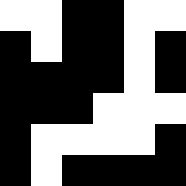[["white", "white", "black", "black", "white", "white"], ["black", "white", "black", "black", "white", "black"], ["black", "black", "black", "black", "white", "black"], ["black", "black", "black", "white", "white", "white"], ["black", "white", "white", "white", "white", "black"], ["black", "white", "black", "black", "black", "black"]]